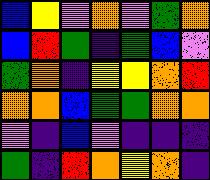[["blue", "yellow", "violet", "orange", "violet", "green", "orange"], ["blue", "red", "green", "indigo", "green", "blue", "violet"], ["green", "orange", "indigo", "yellow", "yellow", "orange", "red"], ["orange", "orange", "blue", "green", "green", "orange", "orange"], ["violet", "indigo", "blue", "violet", "indigo", "indigo", "indigo"], ["green", "indigo", "red", "orange", "yellow", "orange", "indigo"]]